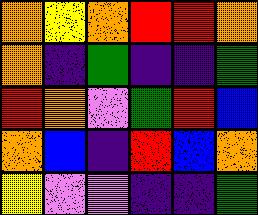[["orange", "yellow", "orange", "red", "red", "orange"], ["orange", "indigo", "green", "indigo", "indigo", "green"], ["red", "orange", "violet", "green", "red", "blue"], ["orange", "blue", "indigo", "red", "blue", "orange"], ["yellow", "violet", "violet", "indigo", "indigo", "green"]]